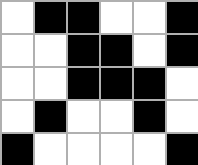[["white", "black", "black", "white", "white", "black"], ["white", "white", "black", "black", "white", "black"], ["white", "white", "black", "black", "black", "white"], ["white", "black", "white", "white", "black", "white"], ["black", "white", "white", "white", "white", "black"]]